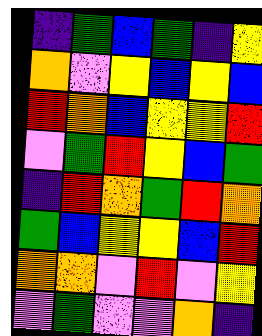[["indigo", "green", "blue", "green", "indigo", "yellow"], ["orange", "violet", "yellow", "blue", "yellow", "blue"], ["red", "orange", "blue", "yellow", "yellow", "red"], ["violet", "green", "red", "yellow", "blue", "green"], ["indigo", "red", "orange", "green", "red", "orange"], ["green", "blue", "yellow", "yellow", "blue", "red"], ["orange", "orange", "violet", "red", "violet", "yellow"], ["violet", "green", "violet", "violet", "orange", "indigo"]]